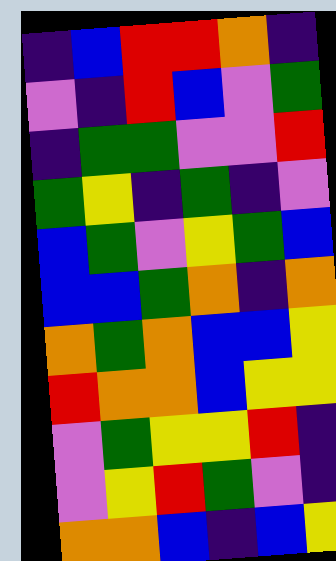[["indigo", "blue", "red", "red", "orange", "indigo"], ["violet", "indigo", "red", "blue", "violet", "green"], ["indigo", "green", "green", "violet", "violet", "red"], ["green", "yellow", "indigo", "green", "indigo", "violet"], ["blue", "green", "violet", "yellow", "green", "blue"], ["blue", "blue", "green", "orange", "indigo", "orange"], ["orange", "green", "orange", "blue", "blue", "yellow"], ["red", "orange", "orange", "blue", "yellow", "yellow"], ["violet", "green", "yellow", "yellow", "red", "indigo"], ["violet", "yellow", "red", "green", "violet", "indigo"], ["orange", "orange", "blue", "indigo", "blue", "yellow"]]